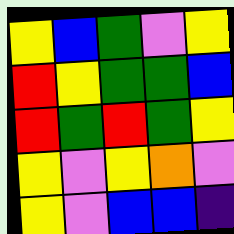[["yellow", "blue", "green", "violet", "yellow"], ["red", "yellow", "green", "green", "blue"], ["red", "green", "red", "green", "yellow"], ["yellow", "violet", "yellow", "orange", "violet"], ["yellow", "violet", "blue", "blue", "indigo"]]